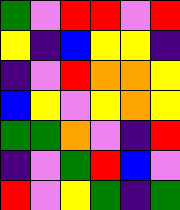[["green", "violet", "red", "red", "violet", "red"], ["yellow", "indigo", "blue", "yellow", "yellow", "indigo"], ["indigo", "violet", "red", "orange", "orange", "yellow"], ["blue", "yellow", "violet", "yellow", "orange", "yellow"], ["green", "green", "orange", "violet", "indigo", "red"], ["indigo", "violet", "green", "red", "blue", "violet"], ["red", "violet", "yellow", "green", "indigo", "green"]]